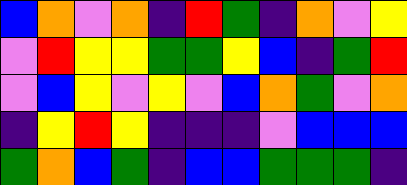[["blue", "orange", "violet", "orange", "indigo", "red", "green", "indigo", "orange", "violet", "yellow"], ["violet", "red", "yellow", "yellow", "green", "green", "yellow", "blue", "indigo", "green", "red"], ["violet", "blue", "yellow", "violet", "yellow", "violet", "blue", "orange", "green", "violet", "orange"], ["indigo", "yellow", "red", "yellow", "indigo", "indigo", "indigo", "violet", "blue", "blue", "blue"], ["green", "orange", "blue", "green", "indigo", "blue", "blue", "green", "green", "green", "indigo"]]